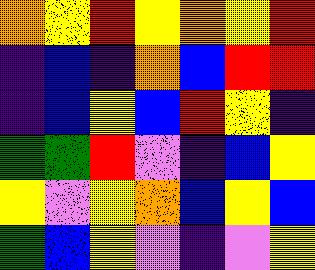[["orange", "yellow", "red", "yellow", "orange", "yellow", "red"], ["indigo", "blue", "indigo", "orange", "blue", "red", "red"], ["indigo", "blue", "yellow", "blue", "red", "yellow", "indigo"], ["green", "green", "red", "violet", "indigo", "blue", "yellow"], ["yellow", "violet", "yellow", "orange", "blue", "yellow", "blue"], ["green", "blue", "yellow", "violet", "indigo", "violet", "yellow"]]